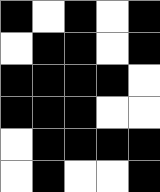[["black", "white", "black", "white", "black"], ["white", "black", "black", "white", "black"], ["black", "black", "black", "black", "white"], ["black", "black", "black", "white", "white"], ["white", "black", "black", "black", "black"], ["white", "black", "white", "white", "black"]]